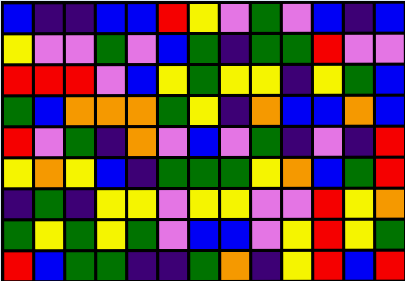[["blue", "indigo", "indigo", "blue", "blue", "red", "yellow", "violet", "green", "violet", "blue", "indigo", "blue"], ["yellow", "violet", "violet", "green", "violet", "blue", "green", "indigo", "green", "green", "red", "violet", "violet"], ["red", "red", "red", "violet", "blue", "yellow", "green", "yellow", "yellow", "indigo", "yellow", "green", "blue"], ["green", "blue", "orange", "orange", "orange", "green", "yellow", "indigo", "orange", "blue", "blue", "orange", "blue"], ["red", "violet", "green", "indigo", "orange", "violet", "blue", "violet", "green", "indigo", "violet", "indigo", "red"], ["yellow", "orange", "yellow", "blue", "indigo", "green", "green", "green", "yellow", "orange", "blue", "green", "red"], ["indigo", "green", "indigo", "yellow", "yellow", "violet", "yellow", "yellow", "violet", "violet", "red", "yellow", "orange"], ["green", "yellow", "green", "yellow", "green", "violet", "blue", "blue", "violet", "yellow", "red", "yellow", "green"], ["red", "blue", "green", "green", "indigo", "indigo", "green", "orange", "indigo", "yellow", "red", "blue", "red"]]